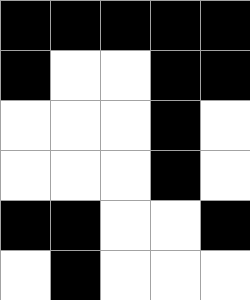[["black", "black", "black", "black", "black"], ["black", "white", "white", "black", "black"], ["white", "white", "white", "black", "white"], ["white", "white", "white", "black", "white"], ["black", "black", "white", "white", "black"], ["white", "black", "white", "white", "white"]]